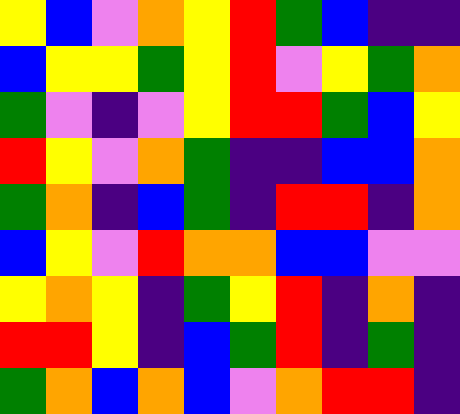[["yellow", "blue", "violet", "orange", "yellow", "red", "green", "blue", "indigo", "indigo"], ["blue", "yellow", "yellow", "green", "yellow", "red", "violet", "yellow", "green", "orange"], ["green", "violet", "indigo", "violet", "yellow", "red", "red", "green", "blue", "yellow"], ["red", "yellow", "violet", "orange", "green", "indigo", "indigo", "blue", "blue", "orange"], ["green", "orange", "indigo", "blue", "green", "indigo", "red", "red", "indigo", "orange"], ["blue", "yellow", "violet", "red", "orange", "orange", "blue", "blue", "violet", "violet"], ["yellow", "orange", "yellow", "indigo", "green", "yellow", "red", "indigo", "orange", "indigo"], ["red", "red", "yellow", "indigo", "blue", "green", "red", "indigo", "green", "indigo"], ["green", "orange", "blue", "orange", "blue", "violet", "orange", "red", "red", "indigo"]]